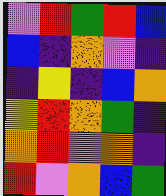[["violet", "red", "green", "red", "blue"], ["blue", "indigo", "orange", "violet", "indigo"], ["indigo", "yellow", "indigo", "blue", "orange"], ["yellow", "red", "orange", "green", "indigo"], ["orange", "red", "violet", "orange", "indigo"], ["red", "violet", "orange", "blue", "green"]]